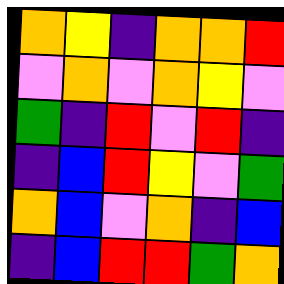[["orange", "yellow", "indigo", "orange", "orange", "red"], ["violet", "orange", "violet", "orange", "yellow", "violet"], ["green", "indigo", "red", "violet", "red", "indigo"], ["indigo", "blue", "red", "yellow", "violet", "green"], ["orange", "blue", "violet", "orange", "indigo", "blue"], ["indigo", "blue", "red", "red", "green", "orange"]]